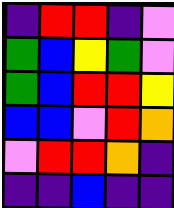[["indigo", "red", "red", "indigo", "violet"], ["green", "blue", "yellow", "green", "violet"], ["green", "blue", "red", "red", "yellow"], ["blue", "blue", "violet", "red", "orange"], ["violet", "red", "red", "orange", "indigo"], ["indigo", "indigo", "blue", "indigo", "indigo"]]